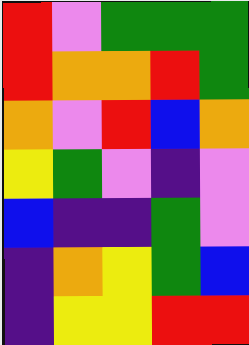[["red", "violet", "green", "green", "green"], ["red", "orange", "orange", "red", "green"], ["orange", "violet", "red", "blue", "orange"], ["yellow", "green", "violet", "indigo", "violet"], ["blue", "indigo", "indigo", "green", "violet"], ["indigo", "orange", "yellow", "green", "blue"], ["indigo", "yellow", "yellow", "red", "red"]]